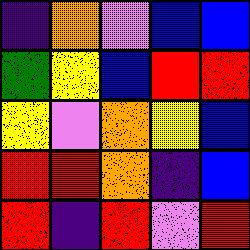[["indigo", "orange", "violet", "blue", "blue"], ["green", "yellow", "blue", "red", "red"], ["yellow", "violet", "orange", "yellow", "blue"], ["red", "red", "orange", "indigo", "blue"], ["red", "indigo", "red", "violet", "red"]]